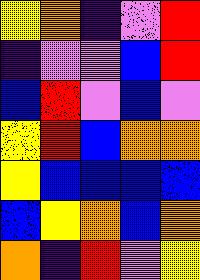[["yellow", "orange", "indigo", "violet", "red"], ["indigo", "violet", "violet", "blue", "red"], ["blue", "red", "violet", "blue", "violet"], ["yellow", "red", "blue", "orange", "orange"], ["yellow", "blue", "blue", "blue", "blue"], ["blue", "yellow", "orange", "blue", "orange"], ["orange", "indigo", "red", "violet", "yellow"]]